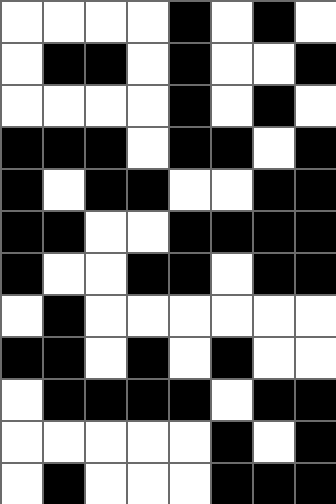[["white", "white", "white", "white", "black", "white", "black", "white"], ["white", "black", "black", "white", "black", "white", "white", "black"], ["white", "white", "white", "white", "black", "white", "black", "white"], ["black", "black", "black", "white", "black", "black", "white", "black"], ["black", "white", "black", "black", "white", "white", "black", "black"], ["black", "black", "white", "white", "black", "black", "black", "black"], ["black", "white", "white", "black", "black", "white", "black", "black"], ["white", "black", "white", "white", "white", "white", "white", "white"], ["black", "black", "white", "black", "white", "black", "white", "white"], ["white", "black", "black", "black", "black", "white", "black", "black"], ["white", "white", "white", "white", "white", "black", "white", "black"], ["white", "black", "white", "white", "white", "black", "black", "black"]]